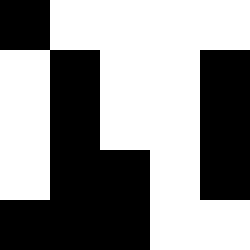[["black", "white", "white", "white", "white"], ["white", "black", "white", "white", "black"], ["white", "black", "white", "white", "black"], ["white", "black", "black", "white", "black"], ["black", "black", "black", "white", "white"]]